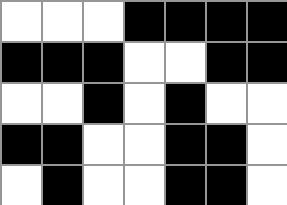[["white", "white", "white", "black", "black", "black", "black"], ["black", "black", "black", "white", "white", "black", "black"], ["white", "white", "black", "white", "black", "white", "white"], ["black", "black", "white", "white", "black", "black", "white"], ["white", "black", "white", "white", "black", "black", "white"]]